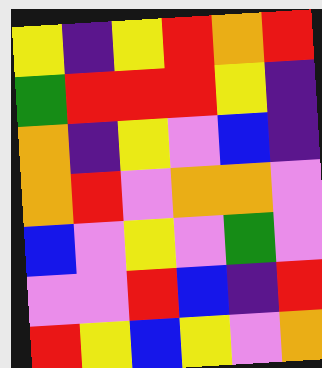[["yellow", "indigo", "yellow", "red", "orange", "red"], ["green", "red", "red", "red", "yellow", "indigo"], ["orange", "indigo", "yellow", "violet", "blue", "indigo"], ["orange", "red", "violet", "orange", "orange", "violet"], ["blue", "violet", "yellow", "violet", "green", "violet"], ["violet", "violet", "red", "blue", "indigo", "red"], ["red", "yellow", "blue", "yellow", "violet", "orange"]]